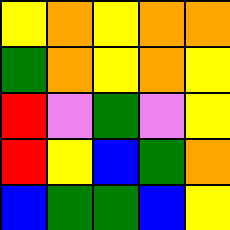[["yellow", "orange", "yellow", "orange", "orange"], ["green", "orange", "yellow", "orange", "yellow"], ["red", "violet", "green", "violet", "yellow"], ["red", "yellow", "blue", "green", "orange"], ["blue", "green", "green", "blue", "yellow"]]